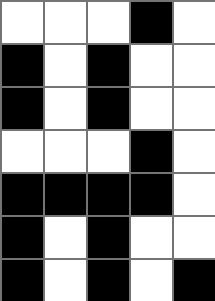[["white", "white", "white", "black", "white"], ["black", "white", "black", "white", "white"], ["black", "white", "black", "white", "white"], ["white", "white", "white", "black", "white"], ["black", "black", "black", "black", "white"], ["black", "white", "black", "white", "white"], ["black", "white", "black", "white", "black"]]